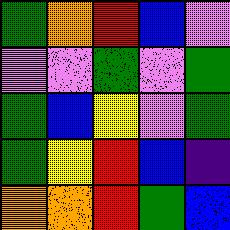[["green", "orange", "red", "blue", "violet"], ["violet", "violet", "green", "violet", "green"], ["green", "blue", "yellow", "violet", "green"], ["green", "yellow", "red", "blue", "indigo"], ["orange", "orange", "red", "green", "blue"]]